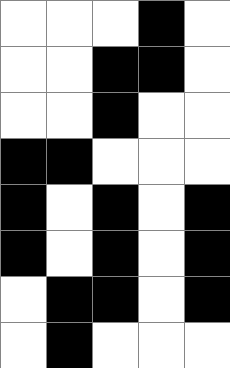[["white", "white", "white", "black", "white"], ["white", "white", "black", "black", "white"], ["white", "white", "black", "white", "white"], ["black", "black", "white", "white", "white"], ["black", "white", "black", "white", "black"], ["black", "white", "black", "white", "black"], ["white", "black", "black", "white", "black"], ["white", "black", "white", "white", "white"]]